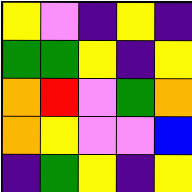[["yellow", "violet", "indigo", "yellow", "indigo"], ["green", "green", "yellow", "indigo", "yellow"], ["orange", "red", "violet", "green", "orange"], ["orange", "yellow", "violet", "violet", "blue"], ["indigo", "green", "yellow", "indigo", "yellow"]]